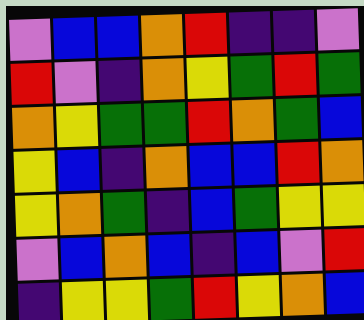[["violet", "blue", "blue", "orange", "red", "indigo", "indigo", "violet"], ["red", "violet", "indigo", "orange", "yellow", "green", "red", "green"], ["orange", "yellow", "green", "green", "red", "orange", "green", "blue"], ["yellow", "blue", "indigo", "orange", "blue", "blue", "red", "orange"], ["yellow", "orange", "green", "indigo", "blue", "green", "yellow", "yellow"], ["violet", "blue", "orange", "blue", "indigo", "blue", "violet", "red"], ["indigo", "yellow", "yellow", "green", "red", "yellow", "orange", "blue"]]